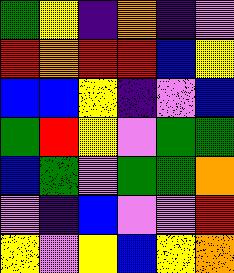[["green", "yellow", "indigo", "orange", "indigo", "violet"], ["red", "orange", "red", "red", "blue", "yellow"], ["blue", "blue", "yellow", "indigo", "violet", "blue"], ["green", "red", "yellow", "violet", "green", "green"], ["blue", "green", "violet", "green", "green", "orange"], ["violet", "indigo", "blue", "violet", "violet", "red"], ["yellow", "violet", "yellow", "blue", "yellow", "orange"]]